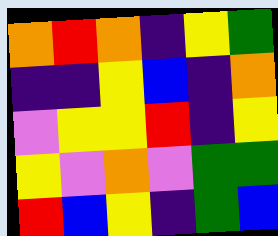[["orange", "red", "orange", "indigo", "yellow", "green"], ["indigo", "indigo", "yellow", "blue", "indigo", "orange"], ["violet", "yellow", "yellow", "red", "indigo", "yellow"], ["yellow", "violet", "orange", "violet", "green", "green"], ["red", "blue", "yellow", "indigo", "green", "blue"]]